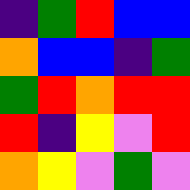[["indigo", "green", "red", "blue", "blue"], ["orange", "blue", "blue", "indigo", "green"], ["green", "red", "orange", "red", "red"], ["red", "indigo", "yellow", "violet", "red"], ["orange", "yellow", "violet", "green", "violet"]]